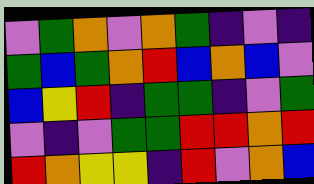[["violet", "green", "orange", "violet", "orange", "green", "indigo", "violet", "indigo"], ["green", "blue", "green", "orange", "red", "blue", "orange", "blue", "violet"], ["blue", "yellow", "red", "indigo", "green", "green", "indigo", "violet", "green"], ["violet", "indigo", "violet", "green", "green", "red", "red", "orange", "red"], ["red", "orange", "yellow", "yellow", "indigo", "red", "violet", "orange", "blue"]]